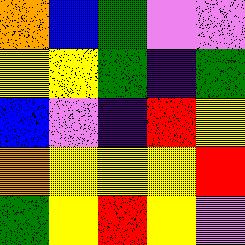[["orange", "blue", "green", "violet", "violet"], ["yellow", "yellow", "green", "indigo", "green"], ["blue", "violet", "indigo", "red", "yellow"], ["orange", "yellow", "yellow", "yellow", "red"], ["green", "yellow", "red", "yellow", "violet"]]